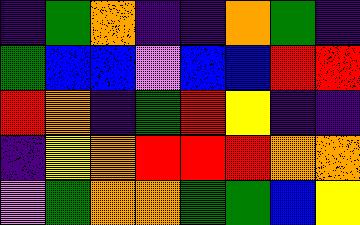[["indigo", "green", "orange", "indigo", "indigo", "orange", "green", "indigo"], ["green", "blue", "blue", "violet", "blue", "blue", "red", "red"], ["red", "orange", "indigo", "green", "red", "yellow", "indigo", "indigo"], ["indigo", "yellow", "orange", "red", "red", "red", "orange", "orange"], ["violet", "green", "orange", "orange", "green", "green", "blue", "yellow"]]